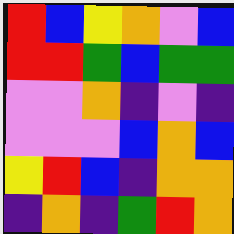[["red", "blue", "yellow", "orange", "violet", "blue"], ["red", "red", "green", "blue", "green", "green"], ["violet", "violet", "orange", "indigo", "violet", "indigo"], ["violet", "violet", "violet", "blue", "orange", "blue"], ["yellow", "red", "blue", "indigo", "orange", "orange"], ["indigo", "orange", "indigo", "green", "red", "orange"]]